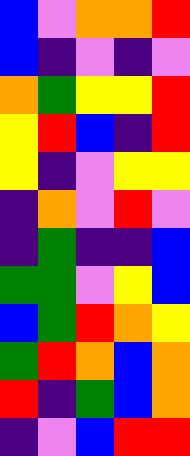[["blue", "violet", "orange", "orange", "red"], ["blue", "indigo", "violet", "indigo", "violet"], ["orange", "green", "yellow", "yellow", "red"], ["yellow", "red", "blue", "indigo", "red"], ["yellow", "indigo", "violet", "yellow", "yellow"], ["indigo", "orange", "violet", "red", "violet"], ["indigo", "green", "indigo", "indigo", "blue"], ["green", "green", "violet", "yellow", "blue"], ["blue", "green", "red", "orange", "yellow"], ["green", "red", "orange", "blue", "orange"], ["red", "indigo", "green", "blue", "orange"], ["indigo", "violet", "blue", "red", "red"]]